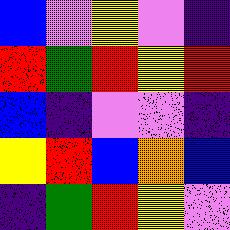[["blue", "violet", "yellow", "violet", "indigo"], ["red", "green", "red", "yellow", "red"], ["blue", "indigo", "violet", "violet", "indigo"], ["yellow", "red", "blue", "orange", "blue"], ["indigo", "green", "red", "yellow", "violet"]]